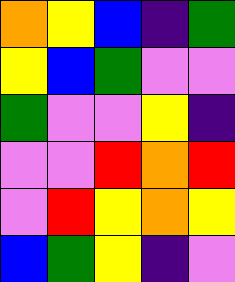[["orange", "yellow", "blue", "indigo", "green"], ["yellow", "blue", "green", "violet", "violet"], ["green", "violet", "violet", "yellow", "indigo"], ["violet", "violet", "red", "orange", "red"], ["violet", "red", "yellow", "orange", "yellow"], ["blue", "green", "yellow", "indigo", "violet"]]